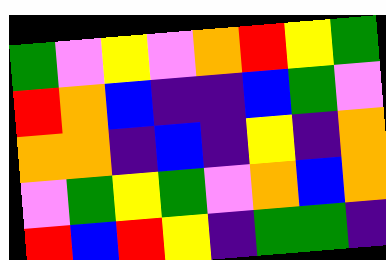[["green", "violet", "yellow", "violet", "orange", "red", "yellow", "green"], ["red", "orange", "blue", "indigo", "indigo", "blue", "green", "violet"], ["orange", "orange", "indigo", "blue", "indigo", "yellow", "indigo", "orange"], ["violet", "green", "yellow", "green", "violet", "orange", "blue", "orange"], ["red", "blue", "red", "yellow", "indigo", "green", "green", "indigo"]]